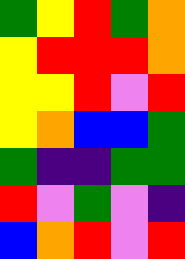[["green", "yellow", "red", "green", "orange"], ["yellow", "red", "red", "red", "orange"], ["yellow", "yellow", "red", "violet", "red"], ["yellow", "orange", "blue", "blue", "green"], ["green", "indigo", "indigo", "green", "green"], ["red", "violet", "green", "violet", "indigo"], ["blue", "orange", "red", "violet", "red"]]